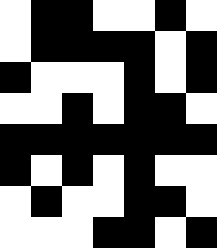[["white", "black", "black", "white", "white", "black", "white"], ["white", "black", "black", "black", "black", "white", "black"], ["black", "white", "white", "white", "black", "white", "black"], ["white", "white", "black", "white", "black", "black", "white"], ["black", "black", "black", "black", "black", "black", "black"], ["black", "white", "black", "white", "black", "white", "white"], ["white", "black", "white", "white", "black", "black", "white"], ["white", "white", "white", "black", "black", "white", "black"]]